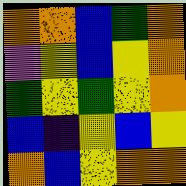[["orange", "orange", "blue", "green", "orange"], ["violet", "yellow", "blue", "yellow", "orange"], ["green", "yellow", "green", "yellow", "orange"], ["blue", "indigo", "yellow", "blue", "yellow"], ["orange", "blue", "yellow", "orange", "orange"]]